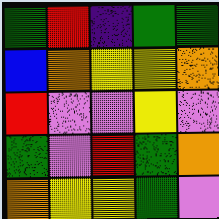[["green", "red", "indigo", "green", "green"], ["blue", "orange", "yellow", "yellow", "orange"], ["red", "violet", "violet", "yellow", "violet"], ["green", "violet", "red", "green", "orange"], ["orange", "yellow", "yellow", "green", "violet"]]